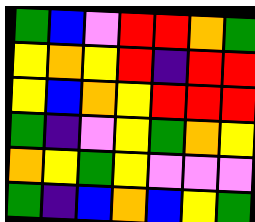[["green", "blue", "violet", "red", "red", "orange", "green"], ["yellow", "orange", "yellow", "red", "indigo", "red", "red"], ["yellow", "blue", "orange", "yellow", "red", "red", "red"], ["green", "indigo", "violet", "yellow", "green", "orange", "yellow"], ["orange", "yellow", "green", "yellow", "violet", "violet", "violet"], ["green", "indigo", "blue", "orange", "blue", "yellow", "green"]]